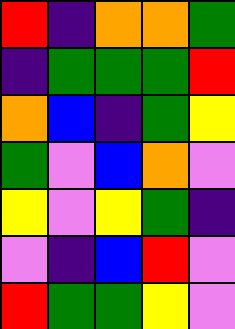[["red", "indigo", "orange", "orange", "green"], ["indigo", "green", "green", "green", "red"], ["orange", "blue", "indigo", "green", "yellow"], ["green", "violet", "blue", "orange", "violet"], ["yellow", "violet", "yellow", "green", "indigo"], ["violet", "indigo", "blue", "red", "violet"], ["red", "green", "green", "yellow", "violet"]]